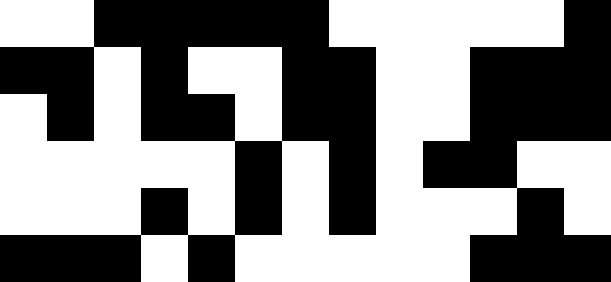[["white", "white", "black", "black", "black", "black", "black", "white", "white", "white", "white", "white", "black"], ["black", "black", "white", "black", "white", "white", "black", "black", "white", "white", "black", "black", "black"], ["white", "black", "white", "black", "black", "white", "black", "black", "white", "white", "black", "black", "black"], ["white", "white", "white", "white", "white", "black", "white", "black", "white", "black", "black", "white", "white"], ["white", "white", "white", "black", "white", "black", "white", "black", "white", "white", "white", "black", "white"], ["black", "black", "black", "white", "black", "white", "white", "white", "white", "white", "black", "black", "black"]]